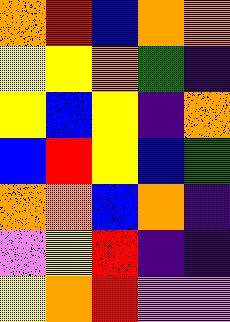[["orange", "red", "blue", "orange", "orange"], ["yellow", "yellow", "orange", "green", "indigo"], ["yellow", "blue", "yellow", "indigo", "orange"], ["blue", "red", "yellow", "blue", "green"], ["orange", "orange", "blue", "orange", "indigo"], ["violet", "yellow", "red", "indigo", "indigo"], ["yellow", "orange", "red", "violet", "violet"]]